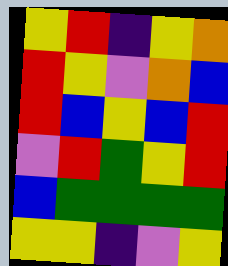[["yellow", "red", "indigo", "yellow", "orange"], ["red", "yellow", "violet", "orange", "blue"], ["red", "blue", "yellow", "blue", "red"], ["violet", "red", "green", "yellow", "red"], ["blue", "green", "green", "green", "green"], ["yellow", "yellow", "indigo", "violet", "yellow"]]